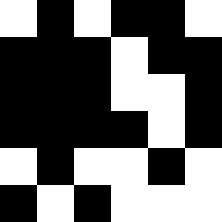[["white", "black", "white", "black", "black", "white"], ["black", "black", "black", "white", "black", "black"], ["black", "black", "black", "white", "white", "black"], ["black", "black", "black", "black", "white", "black"], ["white", "black", "white", "white", "black", "white"], ["black", "white", "black", "white", "white", "white"]]